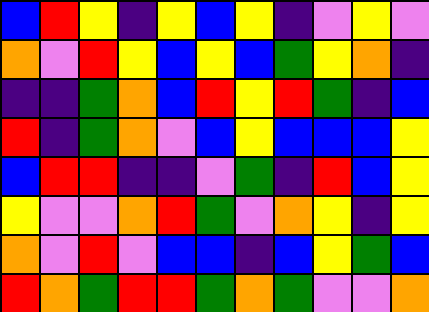[["blue", "red", "yellow", "indigo", "yellow", "blue", "yellow", "indigo", "violet", "yellow", "violet"], ["orange", "violet", "red", "yellow", "blue", "yellow", "blue", "green", "yellow", "orange", "indigo"], ["indigo", "indigo", "green", "orange", "blue", "red", "yellow", "red", "green", "indigo", "blue"], ["red", "indigo", "green", "orange", "violet", "blue", "yellow", "blue", "blue", "blue", "yellow"], ["blue", "red", "red", "indigo", "indigo", "violet", "green", "indigo", "red", "blue", "yellow"], ["yellow", "violet", "violet", "orange", "red", "green", "violet", "orange", "yellow", "indigo", "yellow"], ["orange", "violet", "red", "violet", "blue", "blue", "indigo", "blue", "yellow", "green", "blue"], ["red", "orange", "green", "red", "red", "green", "orange", "green", "violet", "violet", "orange"]]